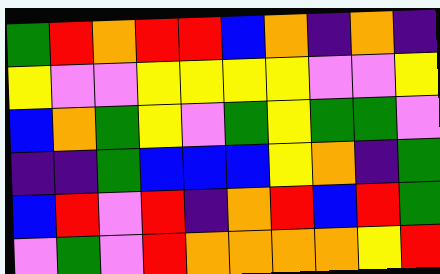[["green", "red", "orange", "red", "red", "blue", "orange", "indigo", "orange", "indigo"], ["yellow", "violet", "violet", "yellow", "yellow", "yellow", "yellow", "violet", "violet", "yellow"], ["blue", "orange", "green", "yellow", "violet", "green", "yellow", "green", "green", "violet"], ["indigo", "indigo", "green", "blue", "blue", "blue", "yellow", "orange", "indigo", "green"], ["blue", "red", "violet", "red", "indigo", "orange", "red", "blue", "red", "green"], ["violet", "green", "violet", "red", "orange", "orange", "orange", "orange", "yellow", "red"]]